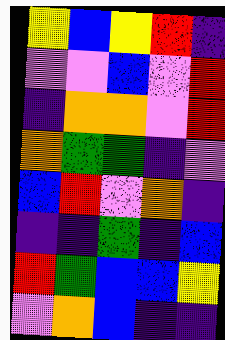[["yellow", "blue", "yellow", "red", "indigo"], ["violet", "violet", "blue", "violet", "red"], ["indigo", "orange", "orange", "violet", "red"], ["orange", "green", "green", "indigo", "violet"], ["blue", "red", "violet", "orange", "indigo"], ["indigo", "indigo", "green", "indigo", "blue"], ["red", "green", "blue", "blue", "yellow"], ["violet", "orange", "blue", "indigo", "indigo"]]